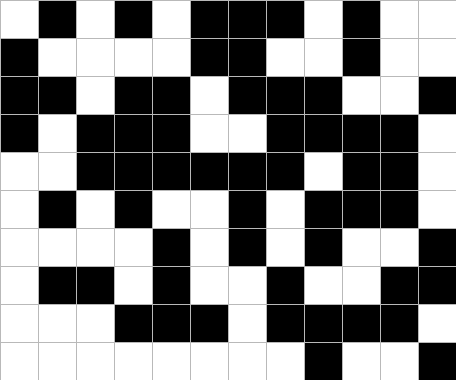[["white", "black", "white", "black", "white", "black", "black", "black", "white", "black", "white", "white"], ["black", "white", "white", "white", "white", "black", "black", "white", "white", "black", "white", "white"], ["black", "black", "white", "black", "black", "white", "black", "black", "black", "white", "white", "black"], ["black", "white", "black", "black", "black", "white", "white", "black", "black", "black", "black", "white"], ["white", "white", "black", "black", "black", "black", "black", "black", "white", "black", "black", "white"], ["white", "black", "white", "black", "white", "white", "black", "white", "black", "black", "black", "white"], ["white", "white", "white", "white", "black", "white", "black", "white", "black", "white", "white", "black"], ["white", "black", "black", "white", "black", "white", "white", "black", "white", "white", "black", "black"], ["white", "white", "white", "black", "black", "black", "white", "black", "black", "black", "black", "white"], ["white", "white", "white", "white", "white", "white", "white", "white", "black", "white", "white", "black"]]